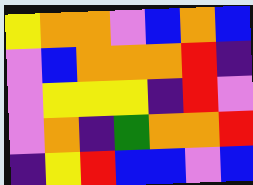[["yellow", "orange", "orange", "violet", "blue", "orange", "blue"], ["violet", "blue", "orange", "orange", "orange", "red", "indigo"], ["violet", "yellow", "yellow", "yellow", "indigo", "red", "violet"], ["violet", "orange", "indigo", "green", "orange", "orange", "red"], ["indigo", "yellow", "red", "blue", "blue", "violet", "blue"]]